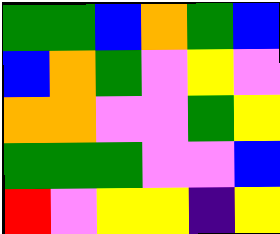[["green", "green", "blue", "orange", "green", "blue"], ["blue", "orange", "green", "violet", "yellow", "violet"], ["orange", "orange", "violet", "violet", "green", "yellow"], ["green", "green", "green", "violet", "violet", "blue"], ["red", "violet", "yellow", "yellow", "indigo", "yellow"]]